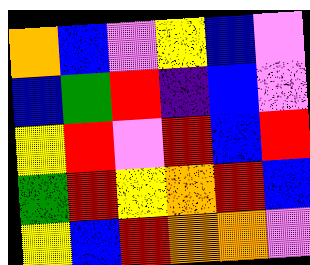[["orange", "blue", "violet", "yellow", "blue", "violet"], ["blue", "green", "red", "indigo", "blue", "violet"], ["yellow", "red", "violet", "red", "blue", "red"], ["green", "red", "yellow", "orange", "red", "blue"], ["yellow", "blue", "red", "orange", "orange", "violet"]]